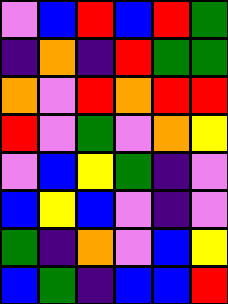[["violet", "blue", "red", "blue", "red", "green"], ["indigo", "orange", "indigo", "red", "green", "green"], ["orange", "violet", "red", "orange", "red", "red"], ["red", "violet", "green", "violet", "orange", "yellow"], ["violet", "blue", "yellow", "green", "indigo", "violet"], ["blue", "yellow", "blue", "violet", "indigo", "violet"], ["green", "indigo", "orange", "violet", "blue", "yellow"], ["blue", "green", "indigo", "blue", "blue", "red"]]